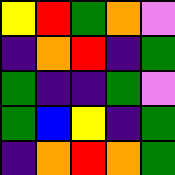[["yellow", "red", "green", "orange", "violet"], ["indigo", "orange", "red", "indigo", "green"], ["green", "indigo", "indigo", "green", "violet"], ["green", "blue", "yellow", "indigo", "green"], ["indigo", "orange", "red", "orange", "green"]]